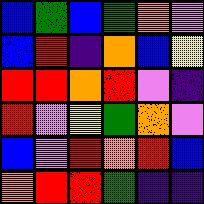[["blue", "green", "blue", "green", "orange", "violet"], ["blue", "red", "indigo", "orange", "blue", "yellow"], ["red", "red", "orange", "red", "violet", "indigo"], ["red", "violet", "yellow", "green", "orange", "violet"], ["blue", "violet", "red", "orange", "red", "blue"], ["orange", "red", "red", "green", "indigo", "indigo"]]